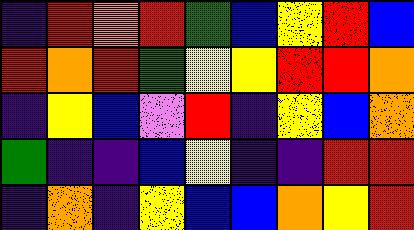[["indigo", "red", "orange", "red", "green", "blue", "yellow", "red", "blue"], ["red", "orange", "red", "green", "yellow", "yellow", "red", "red", "orange"], ["indigo", "yellow", "blue", "violet", "red", "indigo", "yellow", "blue", "orange"], ["green", "indigo", "indigo", "blue", "yellow", "indigo", "indigo", "red", "red"], ["indigo", "orange", "indigo", "yellow", "blue", "blue", "orange", "yellow", "red"]]